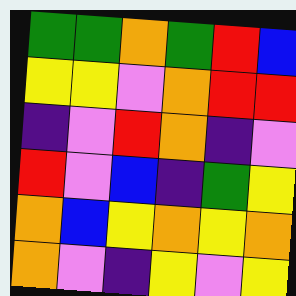[["green", "green", "orange", "green", "red", "blue"], ["yellow", "yellow", "violet", "orange", "red", "red"], ["indigo", "violet", "red", "orange", "indigo", "violet"], ["red", "violet", "blue", "indigo", "green", "yellow"], ["orange", "blue", "yellow", "orange", "yellow", "orange"], ["orange", "violet", "indigo", "yellow", "violet", "yellow"]]